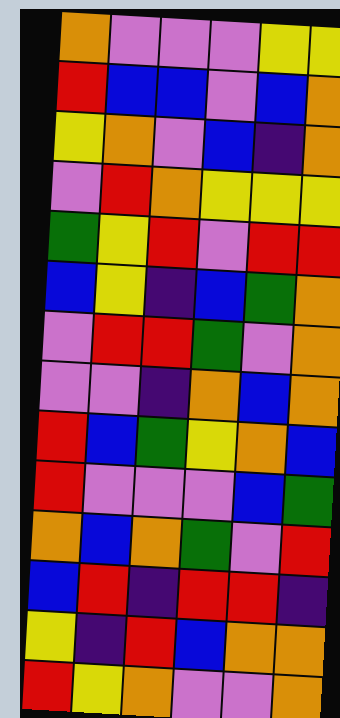[["orange", "violet", "violet", "violet", "yellow", "yellow"], ["red", "blue", "blue", "violet", "blue", "orange"], ["yellow", "orange", "violet", "blue", "indigo", "orange"], ["violet", "red", "orange", "yellow", "yellow", "yellow"], ["green", "yellow", "red", "violet", "red", "red"], ["blue", "yellow", "indigo", "blue", "green", "orange"], ["violet", "red", "red", "green", "violet", "orange"], ["violet", "violet", "indigo", "orange", "blue", "orange"], ["red", "blue", "green", "yellow", "orange", "blue"], ["red", "violet", "violet", "violet", "blue", "green"], ["orange", "blue", "orange", "green", "violet", "red"], ["blue", "red", "indigo", "red", "red", "indigo"], ["yellow", "indigo", "red", "blue", "orange", "orange"], ["red", "yellow", "orange", "violet", "violet", "orange"]]